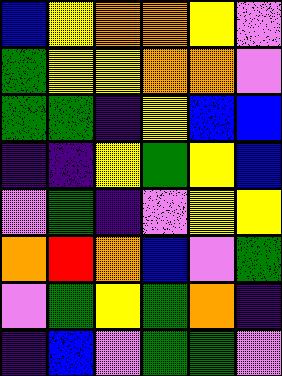[["blue", "yellow", "orange", "orange", "yellow", "violet"], ["green", "yellow", "yellow", "orange", "orange", "violet"], ["green", "green", "indigo", "yellow", "blue", "blue"], ["indigo", "indigo", "yellow", "green", "yellow", "blue"], ["violet", "green", "indigo", "violet", "yellow", "yellow"], ["orange", "red", "orange", "blue", "violet", "green"], ["violet", "green", "yellow", "green", "orange", "indigo"], ["indigo", "blue", "violet", "green", "green", "violet"]]